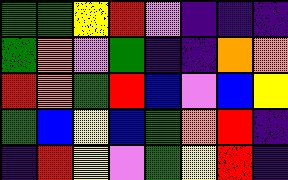[["green", "green", "yellow", "red", "violet", "indigo", "indigo", "indigo"], ["green", "orange", "violet", "green", "indigo", "indigo", "orange", "orange"], ["red", "orange", "green", "red", "blue", "violet", "blue", "yellow"], ["green", "blue", "yellow", "blue", "green", "orange", "red", "indigo"], ["indigo", "red", "yellow", "violet", "green", "yellow", "red", "indigo"]]